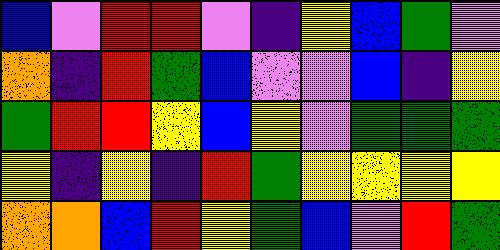[["blue", "violet", "red", "red", "violet", "indigo", "yellow", "blue", "green", "violet"], ["orange", "indigo", "red", "green", "blue", "violet", "violet", "blue", "indigo", "yellow"], ["green", "red", "red", "yellow", "blue", "yellow", "violet", "green", "green", "green"], ["yellow", "indigo", "yellow", "indigo", "red", "green", "yellow", "yellow", "yellow", "yellow"], ["orange", "orange", "blue", "red", "yellow", "green", "blue", "violet", "red", "green"]]